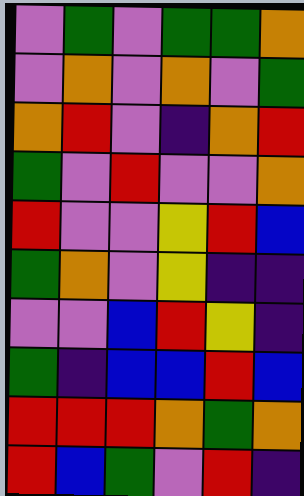[["violet", "green", "violet", "green", "green", "orange"], ["violet", "orange", "violet", "orange", "violet", "green"], ["orange", "red", "violet", "indigo", "orange", "red"], ["green", "violet", "red", "violet", "violet", "orange"], ["red", "violet", "violet", "yellow", "red", "blue"], ["green", "orange", "violet", "yellow", "indigo", "indigo"], ["violet", "violet", "blue", "red", "yellow", "indigo"], ["green", "indigo", "blue", "blue", "red", "blue"], ["red", "red", "red", "orange", "green", "orange"], ["red", "blue", "green", "violet", "red", "indigo"]]